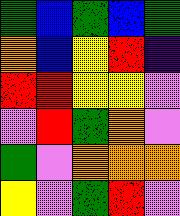[["green", "blue", "green", "blue", "green"], ["orange", "blue", "yellow", "red", "indigo"], ["red", "red", "yellow", "yellow", "violet"], ["violet", "red", "green", "orange", "violet"], ["green", "violet", "orange", "orange", "orange"], ["yellow", "violet", "green", "red", "violet"]]